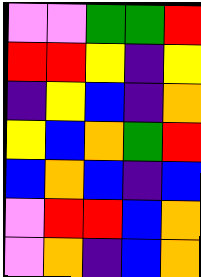[["violet", "violet", "green", "green", "red"], ["red", "red", "yellow", "indigo", "yellow"], ["indigo", "yellow", "blue", "indigo", "orange"], ["yellow", "blue", "orange", "green", "red"], ["blue", "orange", "blue", "indigo", "blue"], ["violet", "red", "red", "blue", "orange"], ["violet", "orange", "indigo", "blue", "orange"]]